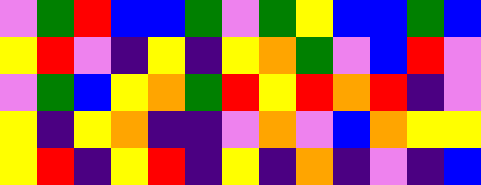[["violet", "green", "red", "blue", "blue", "green", "violet", "green", "yellow", "blue", "blue", "green", "blue"], ["yellow", "red", "violet", "indigo", "yellow", "indigo", "yellow", "orange", "green", "violet", "blue", "red", "violet"], ["violet", "green", "blue", "yellow", "orange", "green", "red", "yellow", "red", "orange", "red", "indigo", "violet"], ["yellow", "indigo", "yellow", "orange", "indigo", "indigo", "violet", "orange", "violet", "blue", "orange", "yellow", "yellow"], ["yellow", "red", "indigo", "yellow", "red", "indigo", "yellow", "indigo", "orange", "indigo", "violet", "indigo", "blue"]]